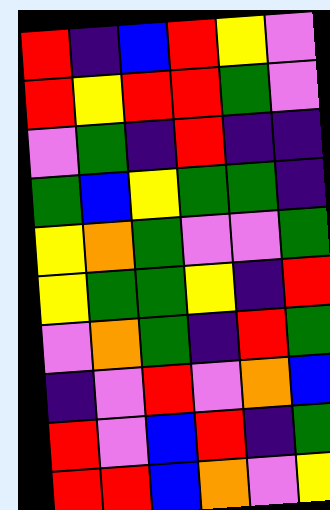[["red", "indigo", "blue", "red", "yellow", "violet"], ["red", "yellow", "red", "red", "green", "violet"], ["violet", "green", "indigo", "red", "indigo", "indigo"], ["green", "blue", "yellow", "green", "green", "indigo"], ["yellow", "orange", "green", "violet", "violet", "green"], ["yellow", "green", "green", "yellow", "indigo", "red"], ["violet", "orange", "green", "indigo", "red", "green"], ["indigo", "violet", "red", "violet", "orange", "blue"], ["red", "violet", "blue", "red", "indigo", "green"], ["red", "red", "blue", "orange", "violet", "yellow"]]